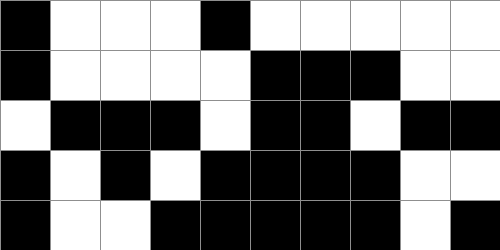[["black", "white", "white", "white", "black", "white", "white", "white", "white", "white"], ["black", "white", "white", "white", "white", "black", "black", "black", "white", "white"], ["white", "black", "black", "black", "white", "black", "black", "white", "black", "black"], ["black", "white", "black", "white", "black", "black", "black", "black", "white", "white"], ["black", "white", "white", "black", "black", "black", "black", "black", "white", "black"]]